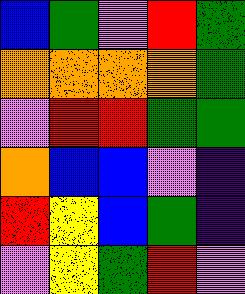[["blue", "green", "violet", "red", "green"], ["orange", "orange", "orange", "orange", "green"], ["violet", "red", "red", "green", "green"], ["orange", "blue", "blue", "violet", "indigo"], ["red", "yellow", "blue", "green", "indigo"], ["violet", "yellow", "green", "red", "violet"]]